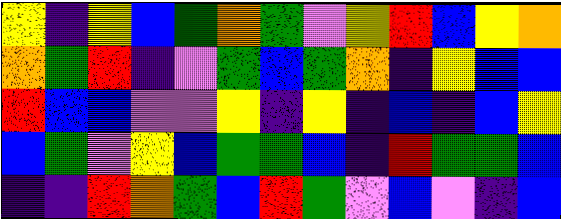[["yellow", "indigo", "yellow", "blue", "green", "orange", "green", "violet", "yellow", "red", "blue", "yellow", "orange"], ["orange", "green", "red", "indigo", "violet", "green", "blue", "green", "orange", "indigo", "yellow", "blue", "blue"], ["red", "blue", "blue", "violet", "violet", "yellow", "indigo", "yellow", "indigo", "blue", "indigo", "blue", "yellow"], ["blue", "green", "violet", "yellow", "blue", "green", "green", "blue", "indigo", "red", "green", "green", "blue"], ["indigo", "indigo", "red", "orange", "green", "blue", "red", "green", "violet", "blue", "violet", "indigo", "blue"]]